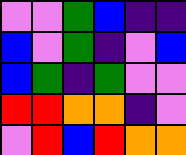[["violet", "violet", "green", "blue", "indigo", "indigo"], ["blue", "violet", "green", "indigo", "violet", "blue"], ["blue", "green", "indigo", "green", "violet", "violet"], ["red", "red", "orange", "orange", "indigo", "violet"], ["violet", "red", "blue", "red", "orange", "orange"]]